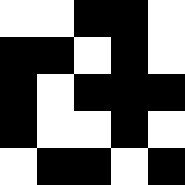[["white", "white", "black", "black", "white"], ["black", "black", "white", "black", "white"], ["black", "white", "black", "black", "black"], ["black", "white", "white", "black", "white"], ["white", "black", "black", "white", "black"]]